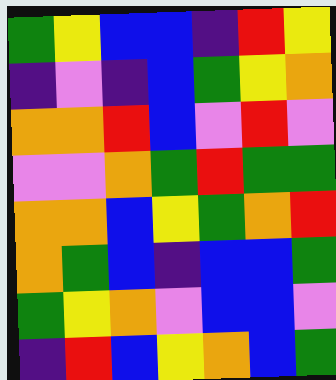[["green", "yellow", "blue", "blue", "indigo", "red", "yellow"], ["indigo", "violet", "indigo", "blue", "green", "yellow", "orange"], ["orange", "orange", "red", "blue", "violet", "red", "violet"], ["violet", "violet", "orange", "green", "red", "green", "green"], ["orange", "orange", "blue", "yellow", "green", "orange", "red"], ["orange", "green", "blue", "indigo", "blue", "blue", "green"], ["green", "yellow", "orange", "violet", "blue", "blue", "violet"], ["indigo", "red", "blue", "yellow", "orange", "blue", "green"]]